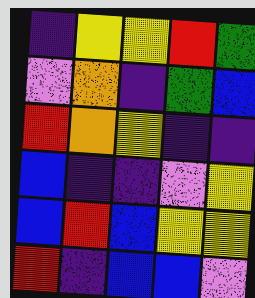[["indigo", "yellow", "yellow", "red", "green"], ["violet", "orange", "indigo", "green", "blue"], ["red", "orange", "yellow", "indigo", "indigo"], ["blue", "indigo", "indigo", "violet", "yellow"], ["blue", "red", "blue", "yellow", "yellow"], ["red", "indigo", "blue", "blue", "violet"]]